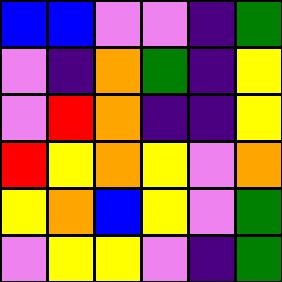[["blue", "blue", "violet", "violet", "indigo", "green"], ["violet", "indigo", "orange", "green", "indigo", "yellow"], ["violet", "red", "orange", "indigo", "indigo", "yellow"], ["red", "yellow", "orange", "yellow", "violet", "orange"], ["yellow", "orange", "blue", "yellow", "violet", "green"], ["violet", "yellow", "yellow", "violet", "indigo", "green"]]